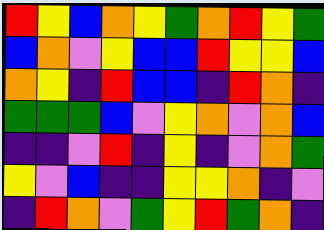[["red", "yellow", "blue", "orange", "yellow", "green", "orange", "red", "yellow", "green"], ["blue", "orange", "violet", "yellow", "blue", "blue", "red", "yellow", "yellow", "blue"], ["orange", "yellow", "indigo", "red", "blue", "blue", "indigo", "red", "orange", "indigo"], ["green", "green", "green", "blue", "violet", "yellow", "orange", "violet", "orange", "blue"], ["indigo", "indigo", "violet", "red", "indigo", "yellow", "indigo", "violet", "orange", "green"], ["yellow", "violet", "blue", "indigo", "indigo", "yellow", "yellow", "orange", "indigo", "violet"], ["indigo", "red", "orange", "violet", "green", "yellow", "red", "green", "orange", "indigo"]]